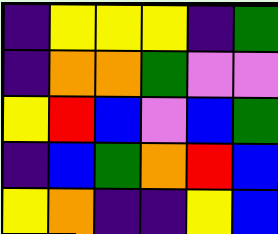[["indigo", "yellow", "yellow", "yellow", "indigo", "green"], ["indigo", "orange", "orange", "green", "violet", "violet"], ["yellow", "red", "blue", "violet", "blue", "green"], ["indigo", "blue", "green", "orange", "red", "blue"], ["yellow", "orange", "indigo", "indigo", "yellow", "blue"]]